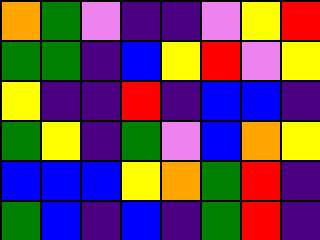[["orange", "green", "violet", "indigo", "indigo", "violet", "yellow", "red"], ["green", "green", "indigo", "blue", "yellow", "red", "violet", "yellow"], ["yellow", "indigo", "indigo", "red", "indigo", "blue", "blue", "indigo"], ["green", "yellow", "indigo", "green", "violet", "blue", "orange", "yellow"], ["blue", "blue", "blue", "yellow", "orange", "green", "red", "indigo"], ["green", "blue", "indigo", "blue", "indigo", "green", "red", "indigo"]]